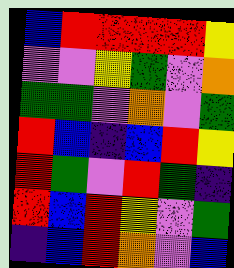[["blue", "red", "red", "red", "red", "yellow"], ["violet", "violet", "yellow", "green", "violet", "orange"], ["green", "green", "violet", "orange", "violet", "green"], ["red", "blue", "indigo", "blue", "red", "yellow"], ["red", "green", "violet", "red", "green", "indigo"], ["red", "blue", "red", "yellow", "violet", "green"], ["indigo", "blue", "red", "orange", "violet", "blue"]]